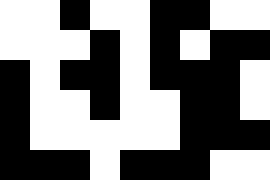[["white", "white", "black", "white", "white", "black", "black", "white", "white"], ["white", "white", "white", "black", "white", "black", "white", "black", "black"], ["black", "white", "black", "black", "white", "black", "black", "black", "white"], ["black", "white", "white", "black", "white", "white", "black", "black", "white"], ["black", "white", "white", "white", "white", "white", "black", "black", "black"], ["black", "black", "black", "white", "black", "black", "black", "white", "white"]]